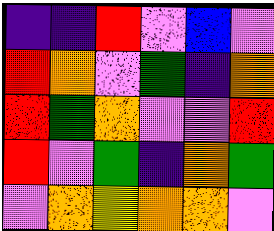[["indigo", "indigo", "red", "violet", "blue", "violet"], ["red", "orange", "violet", "green", "indigo", "orange"], ["red", "green", "orange", "violet", "violet", "red"], ["red", "violet", "green", "indigo", "orange", "green"], ["violet", "orange", "yellow", "orange", "orange", "violet"]]